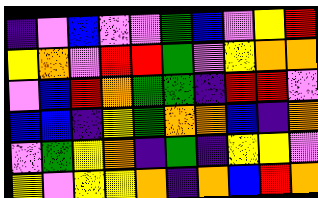[["indigo", "violet", "blue", "violet", "violet", "green", "blue", "violet", "yellow", "red"], ["yellow", "orange", "violet", "red", "red", "green", "violet", "yellow", "orange", "orange"], ["violet", "blue", "red", "orange", "green", "green", "indigo", "red", "red", "violet"], ["blue", "blue", "indigo", "yellow", "green", "orange", "orange", "blue", "indigo", "orange"], ["violet", "green", "yellow", "orange", "indigo", "green", "indigo", "yellow", "yellow", "violet"], ["yellow", "violet", "yellow", "yellow", "orange", "indigo", "orange", "blue", "red", "orange"]]